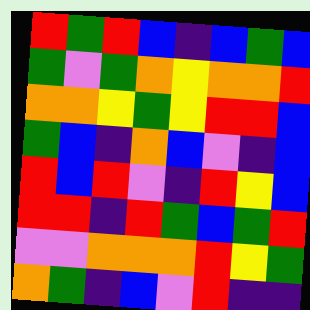[["red", "green", "red", "blue", "indigo", "blue", "green", "blue"], ["green", "violet", "green", "orange", "yellow", "orange", "orange", "red"], ["orange", "orange", "yellow", "green", "yellow", "red", "red", "blue"], ["green", "blue", "indigo", "orange", "blue", "violet", "indigo", "blue"], ["red", "blue", "red", "violet", "indigo", "red", "yellow", "blue"], ["red", "red", "indigo", "red", "green", "blue", "green", "red"], ["violet", "violet", "orange", "orange", "orange", "red", "yellow", "green"], ["orange", "green", "indigo", "blue", "violet", "red", "indigo", "indigo"]]